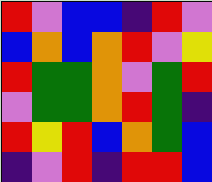[["red", "violet", "blue", "blue", "indigo", "red", "violet"], ["blue", "orange", "blue", "orange", "red", "violet", "yellow"], ["red", "green", "green", "orange", "violet", "green", "red"], ["violet", "green", "green", "orange", "red", "green", "indigo"], ["red", "yellow", "red", "blue", "orange", "green", "blue"], ["indigo", "violet", "red", "indigo", "red", "red", "blue"]]